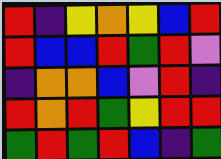[["red", "indigo", "yellow", "orange", "yellow", "blue", "red"], ["red", "blue", "blue", "red", "green", "red", "violet"], ["indigo", "orange", "orange", "blue", "violet", "red", "indigo"], ["red", "orange", "red", "green", "yellow", "red", "red"], ["green", "red", "green", "red", "blue", "indigo", "green"]]